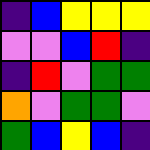[["indigo", "blue", "yellow", "yellow", "yellow"], ["violet", "violet", "blue", "red", "indigo"], ["indigo", "red", "violet", "green", "green"], ["orange", "violet", "green", "green", "violet"], ["green", "blue", "yellow", "blue", "indigo"]]